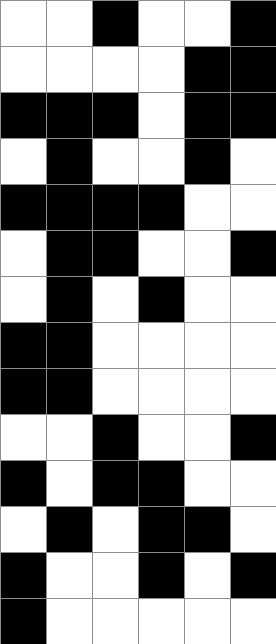[["white", "white", "black", "white", "white", "black"], ["white", "white", "white", "white", "black", "black"], ["black", "black", "black", "white", "black", "black"], ["white", "black", "white", "white", "black", "white"], ["black", "black", "black", "black", "white", "white"], ["white", "black", "black", "white", "white", "black"], ["white", "black", "white", "black", "white", "white"], ["black", "black", "white", "white", "white", "white"], ["black", "black", "white", "white", "white", "white"], ["white", "white", "black", "white", "white", "black"], ["black", "white", "black", "black", "white", "white"], ["white", "black", "white", "black", "black", "white"], ["black", "white", "white", "black", "white", "black"], ["black", "white", "white", "white", "white", "white"]]